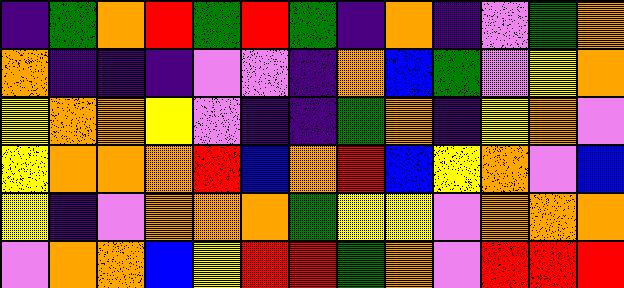[["indigo", "green", "orange", "red", "green", "red", "green", "indigo", "orange", "indigo", "violet", "green", "orange"], ["orange", "indigo", "indigo", "indigo", "violet", "violet", "indigo", "orange", "blue", "green", "violet", "yellow", "orange"], ["yellow", "orange", "orange", "yellow", "violet", "indigo", "indigo", "green", "orange", "indigo", "yellow", "orange", "violet"], ["yellow", "orange", "orange", "orange", "red", "blue", "orange", "red", "blue", "yellow", "orange", "violet", "blue"], ["yellow", "indigo", "violet", "orange", "orange", "orange", "green", "yellow", "yellow", "violet", "orange", "orange", "orange"], ["violet", "orange", "orange", "blue", "yellow", "red", "red", "green", "orange", "violet", "red", "red", "red"]]